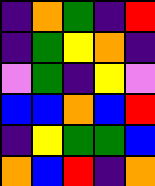[["indigo", "orange", "green", "indigo", "red"], ["indigo", "green", "yellow", "orange", "indigo"], ["violet", "green", "indigo", "yellow", "violet"], ["blue", "blue", "orange", "blue", "red"], ["indigo", "yellow", "green", "green", "blue"], ["orange", "blue", "red", "indigo", "orange"]]